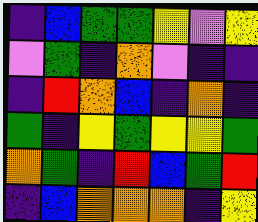[["indigo", "blue", "green", "green", "yellow", "violet", "yellow"], ["violet", "green", "indigo", "orange", "violet", "indigo", "indigo"], ["indigo", "red", "orange", "blue", "indigo", "orange", "indigo"], ["green", "indigo", "yellow", "green", "yellow", "yellow", "green"], ["orange", "green", "indigo", "red", "blue", "green", "red"], ["indigo", "blue", "orange", "orange", "orange", "indigo", "yellow"]]